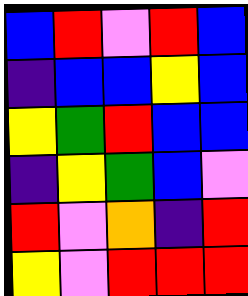[["blue", "red", "violet", "red", "blue"], ["indigo", "blue", "blue", "yellow", "blue"], ["yellow", "green", "red", "blue", "blue"], ["indigo", "yellow", "green", "blue", "violet"], ["red", "violet", "orange", "indigo", "red"], ["yellow", "violet", "red", "red", "red"]]